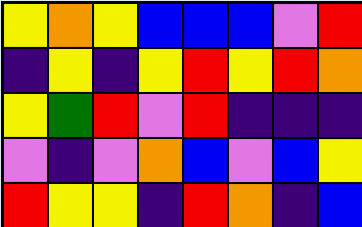[["yellow", "orange", "yellow", "blue", "blue", "blue", "violet", "red"], ["indigo", "yellow", "indigo", "yellow", "red", "yellow", "red", "orange"], ["yellow", "green", "red", "violet", "red", "indigo", "indigo", "indigo"], ["violet", "indigo", "violet", "orange", "blue", "violet", "blue", "yellow"], ["red", "yellow", "yellow", "indigo", "red", "orange", "indigo", "blue"]]